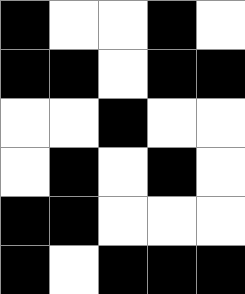[["black", "white", "white", "black", "white"], ["black", "black", "white", "black", "black"], ["white", "white", "black", "white", "white"], ["white", "black", "white", "black", "white"], ["black", "black", "white", "white", "white"], ["black", "white", "black", "black", "black"]]